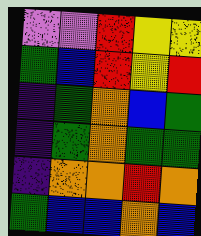[["violet", "violet", "red", "yellow", "yellow"], ["green", "blue", "red", "yellow", "red"], ["indigo", "green", "orange", "blue", "green"], ["indigo", "green", "orange", "green", "green"], ["indigo", "orange", "orange", "red", "orange"], ["green", "blue", "blue", "orange", "blue"]]